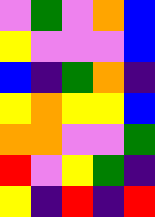[["violet", "green", "violet", "orange", "blue"], ["yellow", "violet", "violet", "violet", "blue"], ["blue", "indigo", "green", "orange", "indigo"], ["yellow", "orange", "yellow", "yellow", "blue"], ["orange", "orange", "violet", "violet", "green"], ["red", "violet", "yellow", "green", "indigo"], ["yellow", "indigo", "red", "indigo", "red"]]